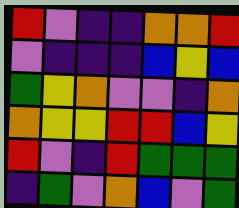[["red", "violet", "indigo", "indigo", "orange", "orange", "red"], ["violet", "indigo", "indigo", "indigo", "blue", "yellow", "blue"], ["green", "yellow", "orange", "violet", "violet", "indigo", "orange"], ["orange", "yellow", "yellow", "red", "red", "blue", "yellow"], ["red", "violet", "indigo", "red", "green", "green", "green"], ["indigo", "green", "violet", "orange", "blue", "violet", "green"]]